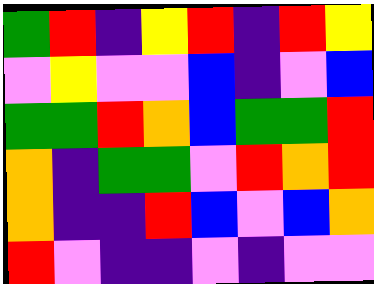[["green", "red", "indigo", "yellow", "red", "indigo", "red", "yellow"], ["violet", "yellow", "violet", "violet", "blue", "indigo", "violet", "blue"], ["green", "green", "red", "orange", "blue", "green", "green", "red"], ["orange", "indigo", "green", "green", "violet", "red", "orange", "red"], ["orange", "indigo", "indigo", "red", "blue", "violet", "blue", "orange"], ["red", "violet", "indigo", "indigo", "violet", "indigo", "violet", "violet"]]